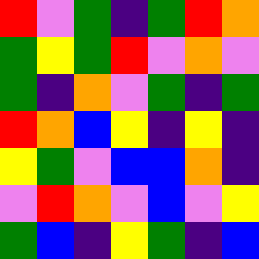[["red", "violet", "green", "indigo", "green", "red", "orange"], ["green", "yellow", "green", "red", "violet", "orange", "violet"], ["green", "indigo", "orange", "violet", "green", "indigo", "green"], ["red", "orange", "blue", "yellow", "indigo", "yellow", "indigo"], ["yellow", "green", "violet", "blue", "blue", "orange", "indigo"], ["violet", "red", "orange", "violet", "blue", "violet", "yellow"], ["green", "blue", "indigo", "yellow", "green", "indigo", "blue"]]